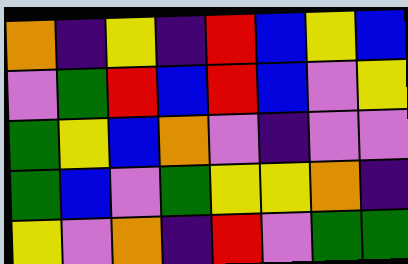[["orange", "indigo", "yellow", "indigo", "red", "blue", "yellow", "blue"], ["violet", "green", "red", "blue", "red", "blue", "violet", "yellow"], ["green", "yellow", "blue", "orange", "violet", "indigo", "violet", "violet"], ["green", "blue", "violet", "green", "yellow", "yellow", "orange", "indigo"], ["yellow", "violet", "orange", "indigo", "red", "violet", "green", "green"]]